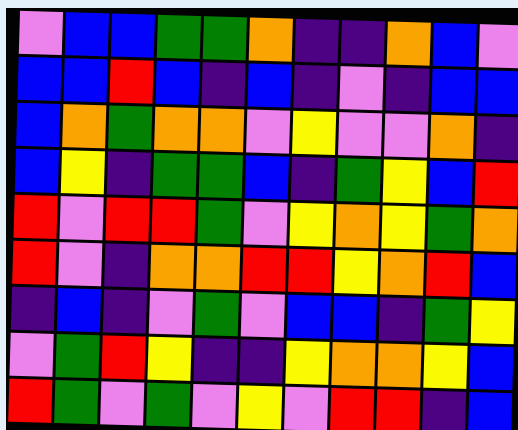[["violet", "blue", "blue", "green", "green", "orange", "indigo", "indigo", "orange", "blue", "violet"], ["blue", "blue", "red", "blue", "indigo", "blue", "indigo", "violet", "indigo", "blue", "blue"], ["blue", "orange", "green", "orange", "orange", "violet", "yellow", "violet", "violet", "orange", "indigo"], ["blue", "yellow", "indigo", "green", "green", "blue", "indigo", "green", "yellow", "blue", "red"], ["red", "violet", "red", "red", "green", "violet", "yellow", "orange", "yellow", "green", "orange"], ["red", "violet", "indigo", "orange", "orange", "red", "red", "yellow", "orange", "red", "blue"], ["indigo", "blue", "indigo", "violet", "green", "violet", "blue", "blue", "indigo", "green", "yellow"], ["violet", "green", "red", "yellow", "indigo", "indigo", "yellow", "orange", "orange", "yellow", "blue"], ["red", "green", "violet", "green", "violet", "yellow", "violet", "red", "red", "indigo", "blue"]]